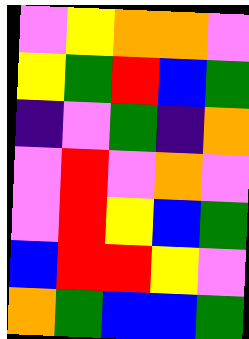[["violet", "yellow", "orange", "orange", "violet"], ["yellow", "green", "red", "blue", "green"], ["indigo", "violet", "green", "indigo", "orange"], ["violet", "red", "violet", "orange", "violet"], ["violet", "red", "yellow", "blue", "green"], ["blue", "red", "red", "yellow", "violet"], ["orange", "green", "blue", "blue", "green"]]